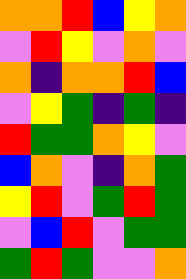[["orange", "orange", "red", "blue", "yellow", "orange"], ["violet", "red", "yellow", "violet", "orange", "violet"], ["orange", "indigo", "orange", "orange", "red", "blue"], ["violet", "yellow", "green", "indigo", "green", "indigo"], ["red", "green", "green", "orange", "yellow", "violet"], ["blue", "orange", "violet", "indigo", "orange", "green"], ["yellow", "red", "violet", "green", "red", "green"], ["violet", "blue", "red", "violet", "green", "green"], ["green", "red", "green", "violet", "violet", "orange"]]